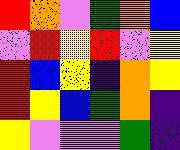[["red", "orange", "violet", "green", "orange", "blue"], ["violet", "red", "yellow", "red", "violet", "yellow"], ["red", "blue", "yellow", "indigo", "orange", "yellow"], ["red", "yellow", "blue", "green", "orange", "indigo"], ["yellow", "violet", "violet", "violet", "green", "indigo"]]